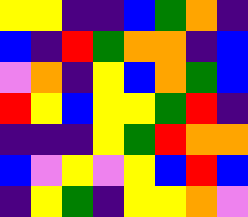[["yellow", "yellow", "indigo", "indigo", "blue", "green", "orange", "indigo"], ["blue", "indigo", "red", "green", "orange", "orange", "indigo", "blue"], ["violet", "orange", "indigo", "yellow", "blue", "orange", "green", "blue"], ["red", "yellow", "blue", "yellow", "yellow", "green", "red", "indigo"], ["indigo", "indigo", "indigo", "yellow", "green", "red", "orange", "orange"], ["blue", "violet", "yellow", "violet", "yellow", "blue", "red", "blue"], ["indigo", "yellow", "green", "indigo", "yellow", "yellow", "orange", "violet"]]